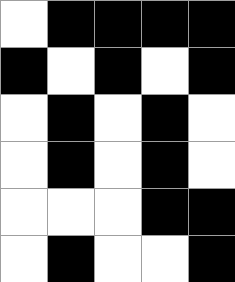[["white", "black", "black", "black", "black"], ["black", "white", "black", "white", "black"], ["white", "black", "white", "black", "white"], ["white", "black", "white", "black", "white"], ["white", "white", "white", "black", "black"], ["white", "black", "white", "white", "black"]]